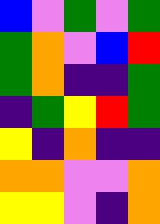[["blue", "violet", "green", "violet", "green"], ["green", "orange", "violet", "blue", "red"], ["green", "orange", "indigo", "indigo", "green"], ["indigo", "green", "yellow", "red", "green"], ["yellow", "indigo", "orange", "indigo", "indigo"], ["orange", "orange", "violet", "violet", "orange"], ["yellow", "yellow", "violet", "indigo", "orange"]]